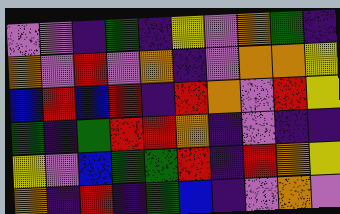[["violet", "violet", "indigo", "green", "indigo", "yellow", "violet", "orange", "green", "indigo"], ["orange", "violet", "red", "violet", "orange", "indigo", "violet", "orange", "orange", "yellow"], ["blue", "red", "blue", "red", "indigo", "red", "orange", "violet", "red", "yellow"], ["green", "indigo", "green", "red", "red", "orange", "indigo", "violet", "indigo", "indigo"], ["yellow", "violet", "blue", "green", "green", "red", "indigo", "red", "orange", "yellow"], ["orange", "indigo", "red", "indigo", "green", "blue", "indigo", "violet", "orange", "violet"]]